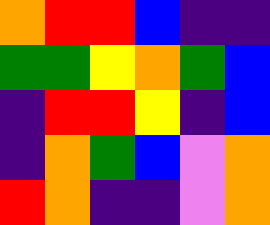[["orange", "red", "red", "blue", "indigo", "indigo"], ["green", "green", "yellow", "orange", "green", "blue"], ["indigo", "red", "red", "yellow", "indigo", "blue"], ["indigo", "orange", "green", "blue", "violet", "orange"], ["red", "orange", "indigo", "indigo", "violet", "orange"]]